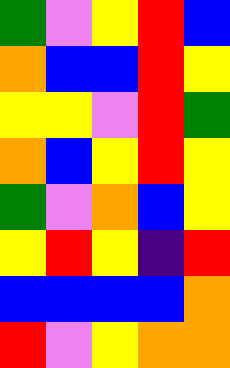[["green", "violet", "yellow", "red", "blue"], ["orange", "blue", "blue", "red", "yellow"], ["yellow", "yellow", "violet", "red", "green"], ["orange", "blue", "yellow", "red", "yellow"], ["green", "violet", "orange", "blue", "yellow"], ["yellow", "red", "yellow", "indigo", "red"], ["blue", "blue", "blue", "blue", "orange"], ["red", "violet", "yellow", "orange", "orange"]]